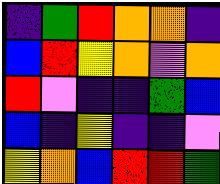[["indigo", "green", "red", "orange", "orange", "indigo"], ["blue", "red", "yellow", "orange", "violet", "orange"], ["red", "violet", "indigo", "indigo", "green", "blue"], ["blue", "indigo", "yellow", "indigo", "indigo", "violet"], ["yellow", "orange", "blue", "red", "red", "green"]]